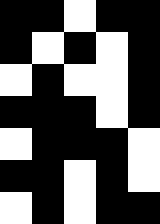[["black", "black", "white", "black", "black"], ["black", "white", "black", "white", "black"], ["white", "black", "white", "white", "black"], ["black", "black", "black", "white", "black"], ["white", "black", "black", "black", "white"], ["black", "black", "white", "black", "white"], ["white", "black", "white", "black", "black"]]